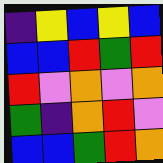[["indigo", "yellow", "blue", "yellow", "blue"], ["blue", "blue", "red", "green", "red"], ["red", "violet", "orange", "violet", "orange"], ["green", "indigo", "orange", "red", "violet"], ["blue", "blue", "green", "red", "orange"]]